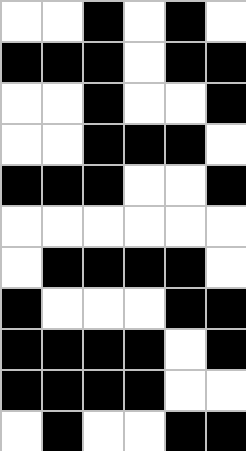[["white", "white", "black", "white", "black", "white"], ["black", "black", "black", "white", "black", "black"], ["white", "white", "black", "white", "white", "black"], ["white", "white", "black", "black", "black", "white"], ["black", "black", "black", "white", "white", "black"], ["white", "white", "white", "white", "white", "white"], ["white", "black", "black", "black", "black", "white"], ["black", "white", "white", "white", "black", "black"], ["black", "black", "black", "black", "white", "black"], ["black", "black", "black", "black", "white", "white"], ["white", "black", "white", "white", "black", "black"]]